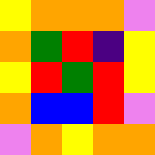[["yellow", "orange", "orange", "orange", "violet"], ["orange", "green", "red", "indigo", "yellow"], ["yellow", "red", "green", "red", "yellow"], ["orange", "blue", "blue", "red", "violet"], ["violet", "orange", "yellow", "orange", "orange"]]